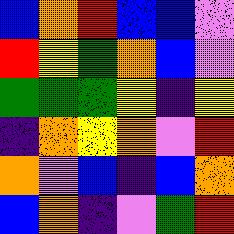[["blue", "orange", "red", "blue", "blue", "violet"], ["red", "yellow", "green", "orange", "blue", "violet"], ["green", "green", "green", "yellow", "indigo", "yellow"], ["indigo", "orange", "yellow", "orange", "violet", "red"], ["orange", "violet", "blue", "indigo", "blue", "orange"], ["blue", "orange", "indigo", "violet", "green", "red"]]